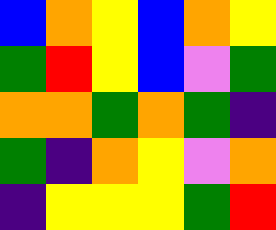[["blue", "orange", "yellow", "blue", "orange", "yellow"], ["green", "red", "yellow", "blue", "violet", "green"], ["orange", "orange", "green", "orange", "green", "indigo"], ["green", "indigo", "orange", "yellow", "violet", "orange"], ["indigo", "yellow", "yellow", "yellow", "green", "red"]]